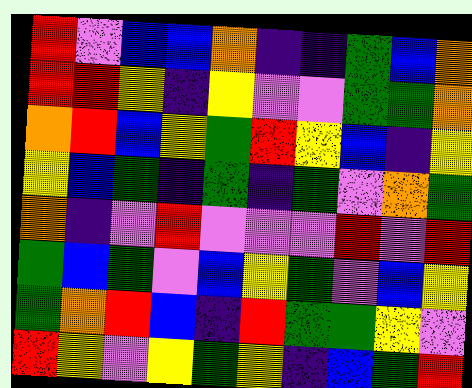[["red", "violet", "blue", "blue", "orange", "indigo", "indigo", "green", "blue", "orange"], ["red", "red", "yellow", "indigo", "yellow", "violet", "violet", "green", "green", "orange"], ["orange", "red", "blue", "yellow", "green", "red", "yellow", "blue", "indigo", "yellow"], ["yellow", "blue", "green", "indigo", "green", "indigo", "green", "violet", "orange", "green"], ["orange", "indigo", "violet", "red", "violet", "violet", "violet", "red", "violet", "red"], ["green", "blue", "green", "violet", "blue", "yellow", "green", "violet", "blue", "yellow"], ["green", "orange", "red", "blue", "indigo", "red", "green", "green", "yellow", "violet"], ["red", "yellow", "violet", "yellow", "green", "yellow", "indigo", "blue", "green", "red"]]